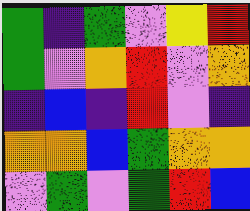[["green", "indigo", "green", "violet", "yellow", "red"], ["green", "violet", "orange", "red", "violet", "orange"], ["indigo", "blue", "indigo", "red", "violet", "indigo"], ["orange", "orange", "blue", "green", "orange", "orange"], ["violet", "green", "violet", "green", "red", "blue"]]